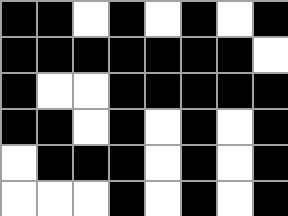[["black", "black", "white", "black", "white", "black", "white", "black"], ["black", "black", "black", "black", "black", "black", "black", "white"], ["black", "white", "white", "black", "black", "black", "black", "black"], ["black", "black", "white", "black", "white", "black", "white", "black"], ["white", "black", "black", "black", "white", "black", "white", "black"], ["white", "white", "white", "black", "white", "black", "white", "black"]]